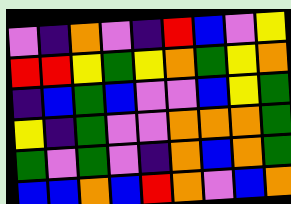[["violet", "indigo", "orange", "violet", "indigo", "red", "blue", "violet", "yellow"], ["red", "red", "yellow", "green", "yellow", "orange", "green", "yellow", "orange"], ["indigo", "blue", "green", "blue", "violet", "violet", "blue", "yellow", "green"], ["yellow", "indigo", "green", "violet", "violet", "orange", "orange", "orange", "green"], ["green", "violet", "green", "violet", "indigo", "orange", "blue", "orange", "green"], ["blue", "blue", "orange", "blue", "red", "orange", "violet", "blue", "orange"]]